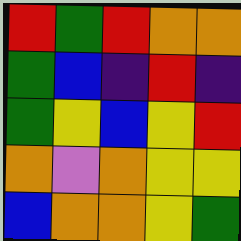[["red", "green", "red", "orange", "orange"], ["green", "blue", "indigo", "red", "indigo"], ["green", "yellow", "blue", "yellow", "red"], ["orange", "violet", "orange", "yellow", "yellow"], ["blue", "orange", "orange", "yellow", "green"]]